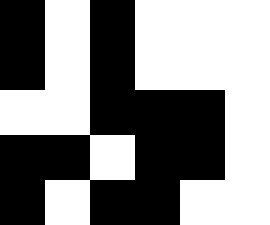[["black", "white", "black", "white", "white", "white"], ["black", "white", "black", "white", "white", "white"], ["white", "white", "black", "black", "black", "white"], ["black", "black", "white", "black", "black", "white"], ["black", "white", "black", "black", "white", "white"]]